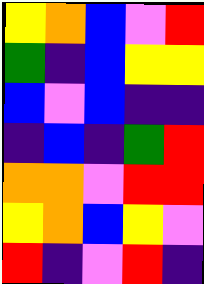[["yellow", "orange", "blue", "violet", "red"], ["green", "indigo", "blue", "yellow", "yellow"], ["blue", "violet", "blue", "indigo", "indigo"], ["indigo", "blue", "indigo", "green", "red"], ["orange", "orange", "violet", "red", "red"], ["yellow", "orange", "blue", "yellow", "violet"], ["red", "indigo", "violet", "red", "indigo"]]